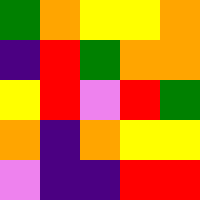[["green", "orange", "yellow", "yellow", "orange"], ["indigo", "red", "green", "orange", "orange"], ["yellow", "red", "violet", "red", "green"], ["orange", "indigo", "orange", "yellow", "yellow"], ["violet", "indigo", "indigo", "red", "red"]]